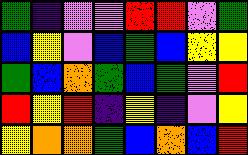[["green", "indigo", "violet", "violet", "red", "red", "violet", "green"], ["blue", "yellow", "violet", "blue", "green", "blue", "yellow", "yellow"], ["green", "blue", "orange", "green", "blue", "green", "violet", "red"], ["red", "yellow", "red", "indigo", "yellow", "indigo", "violet", "yellow"], ["yellow", "orange", "orange", "green", "blue", "orange", "blue", "red"]]